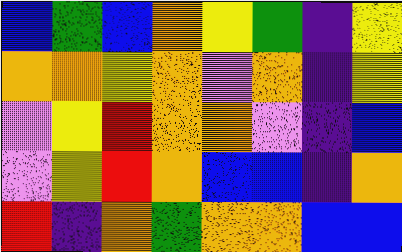[["blue", "green", "blue", "orange", "yellow", "green", "indigo", "yellow"], ["orange", "orange", "yellow", "orange", "violet", "orange", "indigo", "yellow"], ["violet", "yellow", "red", "orange", "orange", "violet", "indigo", "blue"], ["violet", "yellow", "red", "orange", "blue", "blue", "indigo", "orange"], ["red", "indigo", "orange", "green", "orange", "orange", "blue", "blue"]]